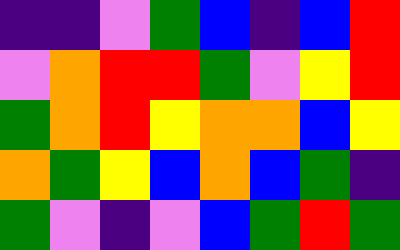[["indigo", "indigo", "violet", "green", "blue", "indigo", "blue", "red"], ["violet", "orange", "red", "red", "green", "violet", "yellow", "red"], ["green", "orange", "red", "yellow", "orange", "orange", "blue", "yellow"], ["orange", "green", "yellow", "blue", "orange", "blue", "green", "indigo"], ["green", "violet", "indigo", "violet", "blue", "green", "red", "green"]]